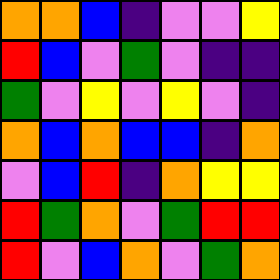[["orange", "orange", "blue", "indigo", "violet", "violet", "yellow"], ["red", "blue", "violet", "green", "violet", "indigo", "indigo"], ["green", "violet", "yellow", "violet", "yellow", "violet", "indigo"], ["orange", "blue", "orange", "blue", "blue", "indigo", "orange"], ["violet", "blue", "red", "indigo", "orange", "yellow", "yellow"], ["red", "green", "orange", "violet", "green", "red", "red"], ["red", "violet", "blue", "orange", "violet", "green", "orange"]]